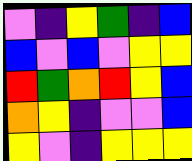[["violet", "indigo", "yellow", "green", "indigo", "blue"], ["blue", "violet", "blue", "violet", "yellow", "yellow"], ["red", "green", "orange", "red", "yellow", "blue"], ["orange", "yellow", "indigo", "violet", "violet", "blue"], ["yellow", "violet", "indigo", "yellow", "yellow", "yellow"]]